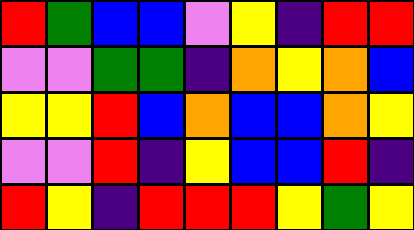[["red", "green", "blue", "blue", "violet", "yellow", "indigo", "red", "red"], ["violet", "violet", "green", "green", "indigo", "orange", "yellow", "orange", "blue"], ["yellow", "yellow", "red", "blue", "orange", "blue", "blue", "orange", "yellow"], ["violet", "violet", "red", "indigo", "yellow", "blue", "blue", "red", "indigo"], ["red", "yellow", "indigo", "red", "red", "red", "yellow", "green", "yellow"]]